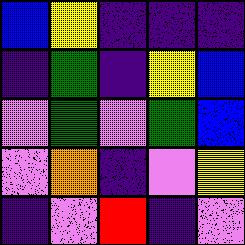[["blue", "yellow", "indigo", "indigo", "indigo"], ["indigo", "green", "indigo", "yellow", "blue"], ["violet", "green", "violet", "green", "blue"], ["violet", "orange", "indigo", "violet", "yellow"], ["indigo", "violet", "red", "indigo", "violet"]]